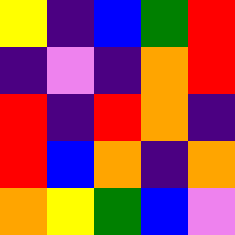[["yellow", "indigo", "blue", "green", "red"], ["indigo", "violet", "indigo", "orange", "red"], ["red", "indigo", "red", "orange", "indigo"], ["red", "blue", "orange", "indigo", "orange"], ["orange", "yellow", "green", "blue", "violet"]]